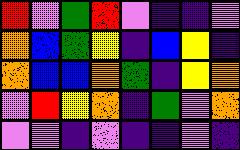[["red", "violet", "green", "red", "violet", "indigo", "indigo", "violet"], ["orange", "blue", "green", "yellow", "indigo", "blue", "yellow", "indigo"], ["orange", "blue", "blue", "orange", "green", "indigo", "yellow", "orange"], ["violet", "red", "yellow", "orange", "indigo", "green", "violet", "orange"], ["violet", "violet", "indigo", "violet", "indigo", "indigo", "violet", "indigo"]]